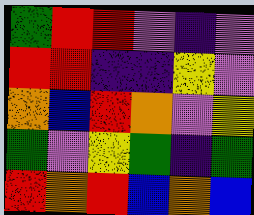[["green", "red", "red", "violet", "indigo", "violet"], ["red", "red", "indigo", "indigo", "yellow", "violet"], ["orange", "blue", "red", "orange", "violet", "yellow"], ["green", "violet", "yellow", "green", "indigo", "green"], ["red", "orange", "red", "blue", "orange", "blue"]]